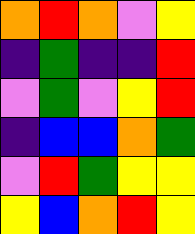[["orange", "red", "orange", "violet", "yellow"], ["indigo", "green", "indigo", "indigo", "red"], ["violet", "green", "violet", "yellow", "red"], ["indigo", "blue", "blue", "orange", "green"], ["violet", "red", "green", "yellow", "yellow"], ["yellow", "blue", "orange", "red", "yellow"]]